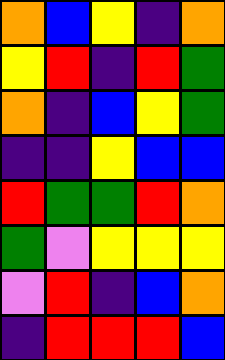[["orange", "blue", "yellow", "indigo", "orange"], ["yellow", "red", "indigo", "red", "green"], ["orange", "indigo", "blue", "yellow", "green"], ["indigo", "indigo", "yellow", "blue", "blue"], ["red", "green", "green", "red", "orange"], ["green", "violet", "yellow", "yellow", "yellow"], ["violet", "red", "indigo", "blue", "orange"], ["indigo", "red", "red", "red", "blue"]]